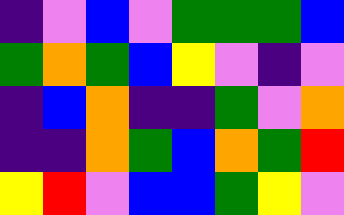[["indigo", "violet", "blue", "violet", "green", "green", "green", "blue"], ["green", "orange", "green", "blue", "yellow", "violet", "indigo", "violet"], ["indigo", "blue", "orange", "indigo", "indigo", "green", "violet", "orange"], ["indigo", "indigo", "orange", "green", "blue", "orange", "green", "red"], ["yellow", "red", "violet", "blue", "blue", "green", "yellow", "violet"]]